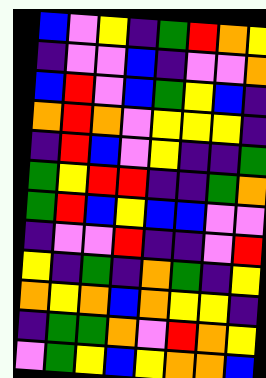[["blue", "violet", "yellow", "indigo", "green", "red", "orange", "yellow"], ["indigo", "violet", "violet", "blue", "indigo", "violet", "violet", "orange"], ["blue", "red", "violet", "blue", "green", "yellow", "blue", "indigo"], ["orange", "red", "orange", "violet", "yellow", "yellow", "yellow", "indigo"], ["indigo", "red", "blue", "violet", "yellow", "indigo", "indigo", "green"], ["green", "yellow", "red", "red", "indigo", "indigo", "green", "orange"], ["green", "red", "blue", "yellow", "blue", "blue", "violet", "violet"], ["indigo", "violet", "violet", "red", "indigo", "indigo", "violet", "red"], ["yellow", "indigo", "green", "indigo", "orange", "green", "indigo", "yellow"], ["orange", "yellow", "orange", "blue", "orange", "yellow", "yellow", "indigo"], ["indigo", "green", "green", "orange", "violet", "red", "orange", "yellow"], ["violet", "green", "yellow", "blue", "yellow", "orange", "orange", "blue"]]